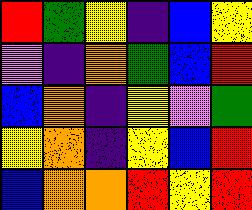[["red", "green", "yellow", "indigo", "blue", "yellow"], ["violet", "indigo", "orange", "green", "blue", "red"], ["blue", "orange", "indigo", "yellow", "violet", "green"], ["yellow", "orange", "indigo", "yellow", "blue", "red"], ["blue", "orange", "orange", "red", "yellow", "red"]]